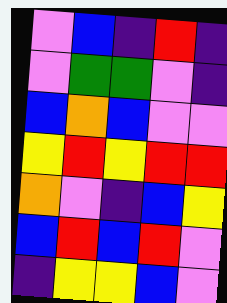[["violet", "blue", "indigo", "red", "indigo"], ["violet", "green", "green", "violet", "indigo"], ["blue", "orange", "blue", "violet", "violet"], ["yellow", "red", "yellow", "red", "red"], ["orange", "violet", "indigo", "blue", "yellow"], ["blue", "red", "blue", "red", "violet"], ["indigo", "yellow", "yellow", "blue", "violet"]]